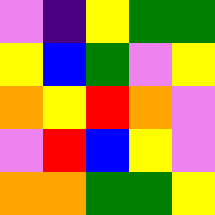[["violet", "indigo", "yellow", "green", "green"], ["yellow", "blue", "green", "violet", "yellow"], ["orange", "yellow", "red", "orange", "violet"], ["violet", "red", "blue", "yellow", "violet"], ["orange", "orange", "green", "green", "yellow"]]